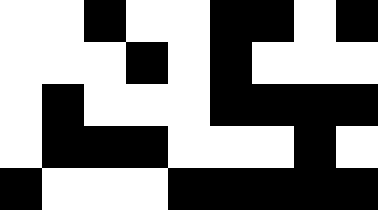[["white", "white", "black", "white", "white", "black", "black", "white", "black"], ["white", "white", "white", "black", "white", "black", "white", "white", "white"], ["white", "black", "white", "white", "white", "black", "black", "black", "black"], ["white", "black", "black", "black", "white", "white", "white", "black", "white"], ["black", "white", "white", "white", "black", "black", "black", "black", "black"]]